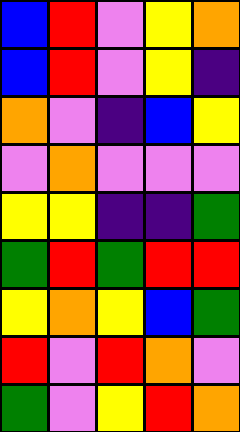[["blue", "red", "violet", "yellow", "orange"], ["blue", "red", "violet", "yellow", "indigo"], ["orange", "violet", "indigo", "blue", "yellow"], ["violet", "orange", "violet", "violet", "violet"], ["yellow", "yellow", "indigo", "indigo", "green"], ["green", "red", "green", "red", "red"], ["yellow", "orange", "yellow", "blue", "green"], ["red", "violet", "red", "orange", "violet"], ["green", "violet", "yellow", "red", "orange"]]